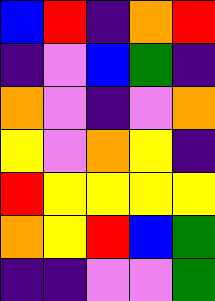[["blue", "red", "indigo", "orange", "red"], ["indigo", "violet", "blue", "green", "indigo"], ["orange", "violet", "indigo", "violet", "orange"], ["yellow", "violet", "orange", "yellow", "indigo"], ["red", "yellow", "yellow", "yellow", "yellow"], ["orange", "yellow", "red", "blue", "green"], ["indigo", "indigo", "violet", "violet", "green"]]